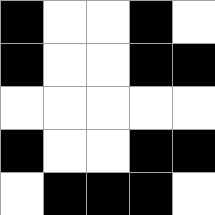[["black", "white", "white", "black", "white"], ["black", "white", "white", "black", "black"], ["white", "white", "white", "white", "white"], ["black", "white", "white", "black", "black"], ["white", "black", "black", "black", "white"]]